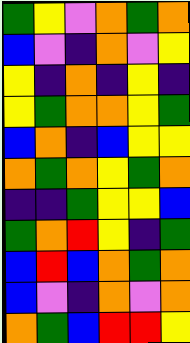[["green", "yellow", "violet", "orange", "green", "orange"], ["blue", "violet", "indigo", "orange", "violet", "yellow"], ["yellow", "indigo", "orange", "indigo", "yellow", "indigo"], ["yellow", "green", "orange", "orange", "yellow", "green"], ["blue", "orange", "indigo", "blue", "yellow", "yellow"], ["orange", "green", "orange", "yellow", "green", "orange"], ["indigo", "indigo", "green", "yellow", "yellow", "blue"], ["green", "orange", "red", "yellow", "indigo", "green"], ["blue", "red", "blue", "orange", "green", "orange"], ["blue", "violet", "indigo", "orange", "violet", "orange"], ["orange", "green", "blue", "red", "red", "yellow"]]